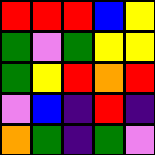[["red", "red", "red", "blue", "yellow"], ["green", "violet", "green", "yellow", "yellow"], ["green", "yellow", "red", "orange", "red"], ["violet", "blue", "indigo", "red", "indigo"], ["orange", "green", "indigo", "green", "violet"]]